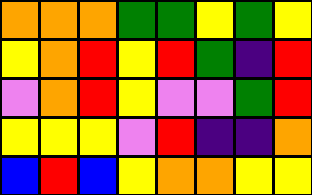[["orange", "orange", "orange", "green", "green", "yellow", "green", "yellow"], ["yellow", "orange", "red", "yellow", "red", "green", "indigo", "red"], ["violet", "orange", "red", "yellow", "violet", "violet", "green", "red"], ["yellow", "yellow", "yellow", "violet", "red", "indigo", "indigo", "orange"], ["blue", "red", "blue", "yellow", "orange", "orange", "yellow", "yellow"]]